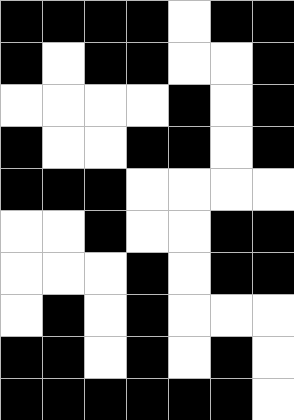[["black", "black", "black", "black", "white", "black", "black"], ["black", "white", "black", "black", "white", "white", "black"], ["white", "white", "white", "white", "black", "white", "black"], ["black", "white", "white", "black", "black", "white", "black"], ["black", "black", "black", "white", "white", "white", "white"], ["white", "white", "black", "white", "white", "black", "black"], ["white", "white", "white", "black", "white", "black", "black"], ["white", "black", "white", "black", "white", "white", "white"], ["black", "black", "white", "black", "white", "black", "white"], ["black", "black", "black", "black", "black", "black", "white"]]